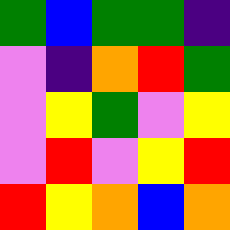[["green", "blue", "green", "green", "indigo"], ["violet", "indigo", "orange", "red", "green"], ["violet", "yellow", "green", "violet", "yellow"], ["violet", "red", "violet", "yellow", "red"], ["red", "yellow", "orange", "blue", "orange"]]